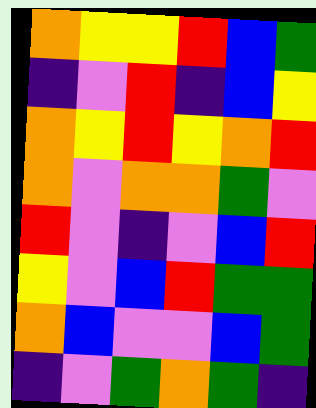[["orange", "yellow", "yellow", "red", "blue", "green"], ["indigo", "violet", "red", "indigo", "blue", "yellow"], ["orange", "yellow", "red", "yellow", "orange", "red"], ["orange", "violet", "orange", "orange", "green", "violet"], ["red", "violet", "indigo", "violet", "blue", "red"], ["yellow", "violet", "blue", "red", "green", "green"], ["orange", "blue", "violet", "violet", "blue", "green"], ["indigo", "violet", "green", "orange", "green", "indigo"]]